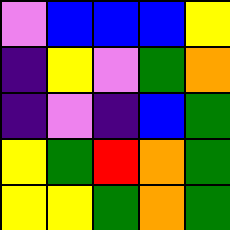[["violet", "blue", "blue", "blue", "yellow"], ["indigo", "yellow", "violet", "green", "orange"], ["indigo", "violet", "indigo", "blue", "green"], ["yellow", "green", "red", "orange", "green"], ["yellow", "yellow", "green", "orange", "green"]]